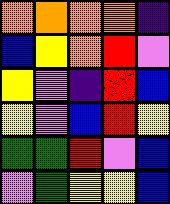[["orange", "orange", "orange", "orange", "indigo"], ["blue", "yellow", "orange", "red", "violet"], ["yellow", "violet", "indigo", "red", "blue"], ["yellow", "violet", "blue", "red", "yellow"], ["green", "green", "red", "violet", "blue"], ["violet", "green", "yellow", "yellow", "blue"]]